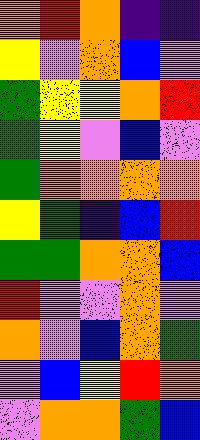[["orange", "red", "orange", "indigo", "indigo"], ["yellow", "violet", "orange", "blue", "violet"], ["green", "yellow", "yellow", "orange", "red"], ["green", "yellow", "violet", "blue", "violet"], ["green", "orange", "orange", "orange", "orange"], ["yellow", "green", "indigo", "blue", "red"], ["green", "green", "orange", "orange", "blue"], ["red", "violet", "violet", "orange", "violet"], ["orange", "violet", "blue", "orange", "green"], ["violet", "blue", "yellow", "red", "orange"], ["violet", "orange", "orange", "green", "blue"]]